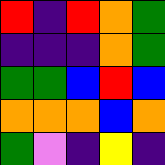[["red", "indigo", "red", "orange", "green"], ["indigo", "indigo", "indigo", "orange", "green"], ["green", "green", "blue", "red", "blue"], ["orange", "orange", "orange", "blue", "orange"], ["green", "violet", "indigo", "yellow", "indigo"]]